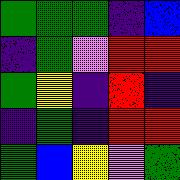[["green", "green", "green", "indigo", "blue"], ["indigo", "green", "violet", "red", "red"], ["green", "yellow", "indigo", "red", "indigo"], ["indigo", "green", "indigo", "red", "red"], ["green", "blue", "yellow", "violet", "green"]]